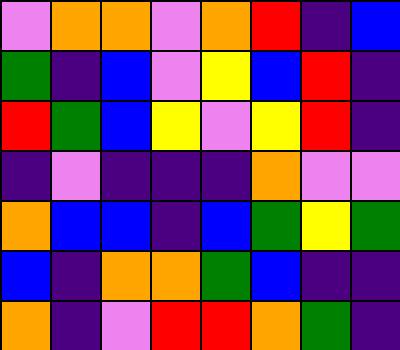[["violet", "orange", "orange", "violet", "orange", "red", "indigo", "blue"], ["green", "indigo", "blue", "violet", "yellow", "blue", "red", "indigo"], ["red", "green", "blue", "yellow", "violet", "yellow", "red", "indigo"], ["indigo", "violet", "indigo", "indigo", "indigo", "orange", "violet", "violet"], ["orange", "blue", "blue", "indigo", "blue", "green", "yellow", "green"], ["blue", "indigo", "orange", "orange", "green", "blue", "indigo", "indigo"], ["orange", "indigo", "violet", "red", "red", "orange", "green", "indigo"]]